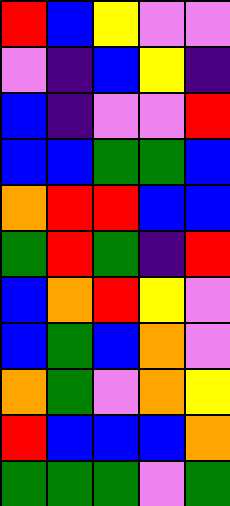[["red", "blue", "yellow", "violet", "violet"], ["violet", "indigo", "blue", "yellow", "indigo"], ["blue", "indigo", "violet", "violet", "red"], ["blue", "blue", "green", "green", "blue"], ["orange", "red", "red", "blue", "blue"], ["green", "red", "green", "indigo", "red"], ["blue", "orange", "red", "yellow", "violet"], ["blue", "green", "blue", "orange", "violet"], ["orange", "green", "violet", "orange", "yellow"], ["red", "blue", "blue", "blue", "orange"], ["green", "green", "green", "violet", "green"]]